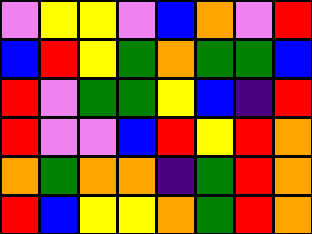[["violet", "yellow", "yellow", "violet", "blue", "orange", "violet", "red"], ["blue", "red", "yellow", "green", "orange", "green", "green", "blue"], ["red", "violet", "green", "green", "yellow", "blue", "indigo", "red"], ["red", "violet", "violet", "blue", "red", "yellow", "red", "orange"], ["orange", "green", "orange", "orange", "indigo", "green", "red", "orange"], ["red", "blue", "yellow", "yellow", "orange", "green", "red", "orange"]]